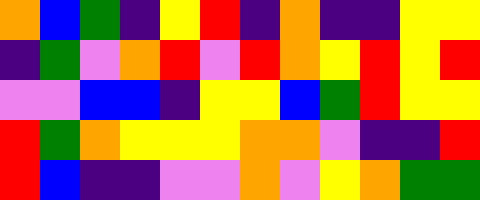[["orange", "blue", "green", "indigo", "yellow", "red", "indigo", "orange", "indigo", "indigo", "yellow", "yellow"], ["indigo", "green", "violet", "orange", "red", "violet", "red", "orange", "yellow", "red", "yellow", "red"], ["violet", "violet", "blue", "blue", "indigo", "yellow", "yellow", "blue", "green", "red", "yellow", "yellow"], ["red", "green", "orange", "yellow", "yellow", "yellow", "orange", "orange", "violet", "indigo", "indigo", "red"], ["red", "blue", "indigo", "indigo", "violet", "violet", "orange", "violet", "yellow", "orange", "green", "green"]]